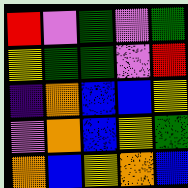[["red", "violet", "green", "violet", "green"], ["yellow", "green", "green", "violet", "red"], ["indigo", "orange", "blue", "blue", "yellow"], ["violet", "orange", "blue", "yellow", "green"], ["orange", "blue", "yellow", "orange", "blue"]]